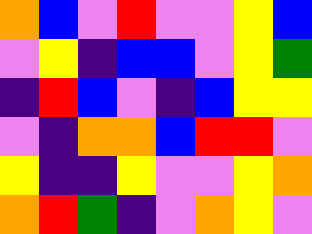[["orange", "blue", "violet", "red", "violet", "violet", "yellow", "blue"], ["violet", "yellow", "indigo", "blue", "blue", "violet", "yellow", "green"], ["indigo", "red", "blue", "violet", "indigo", "blue", "yellow", "yellow"], ["violet", "indigo", "orange", "orange", "blue", "red", "red", "violet"], ["yellow", "indigo", "indigo", "yellow", "violet", "violet", "yellow", "orange"], ["orange", "red", "green", "indigo", "violet", "orange", "yellow", "violet"]]